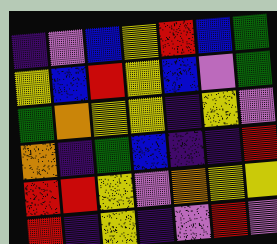[["indigo", "violet", "blue", "yellow", "red", "blue", "green"], ["yellow", "blue", "red", "yellow", "blue", "violet", "green"], ["green", "orange", "yellow", "yellow", "indigo", "yellow", "violet"], ["orange", "indigo", "green", "blue", "indigo", "indigo", "red"], ["red", "red", "yellow", "violet", "orange", "yellow", "yellow"], ["red", "indigo", "yellow", "indigo", "violet", "red", "violet"]]